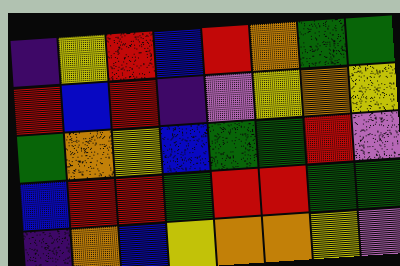[["indigo", "yellow", "red", "blue", "red", "orange", "green", "green"], ["red", "blue", "red", "indigo", "violet", "yellow", "orange", "yellow"], ["green", "orange", "yellow", "blue", "green", "green", "red", "violet"], ["blue", "red", "red", "green", "red", "red", "green", "green"], ["indigo", "orange", "blue", "yellow", "orange", "orange", "yellow", "violet"]]